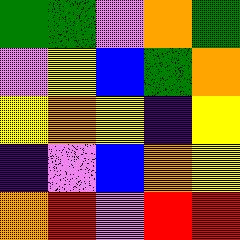[["green", "green", "violet", "orange", "green"], ["violet", "yellow", "blue", "green", "orange"], ["yellow", "orange", "yellow", "indigo", "yellow"], ["indigo", "violet", "blue", "orange", "yellow"], ["orange", "red", "violet", "red", "red"]]